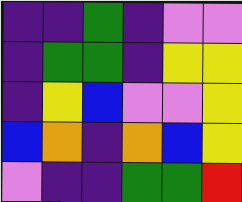[["indigo", "indigo", "green", "indigo", "violet", "violet"], ["indigo", "green", "green", "indigo", "yellow", "yellow"], ["indigo", "yellow", "blue", "violet", "violet", "yellow"], ["blue", "orange", "indigo", "orange", "blue", "yellow"], ["violet", "indigo", "indigo", "green", "green", "red"]]